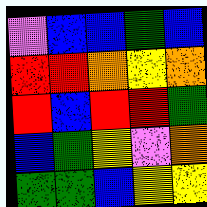[["violet", "blue", "blue", "green", "blue"], ["red", "red", "orange", "yellow", "orange"], ["red", "blue", "red", "red", "green"], ["blue", "green", "yellow", "violet", "orange"], ["green", "green", "blue", "yellow", "yellow"]]